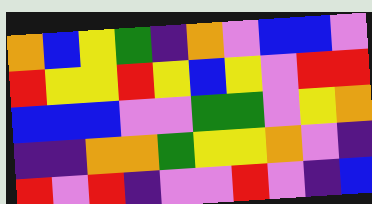[["orange", "blue", "yellow", "green", "indigo", "orange", "violet", "blue", "blue", "violet"], ["red", "yellow", "yellow", "red", "yellow", "blue", "yellow", "violet", "red", "red"], ["blue", "blue", "blue", "violet", "violet", "green", "green", "violet", "yellow", "orange"], ["indigo", "indigo", "orange", "orange", "green", "yellow", "yellow", "orange", "violet", "indigo"], ["red", "violet", "red", "indigo", "violet", "violet", "red", "violet", "indigo", "blue"]]